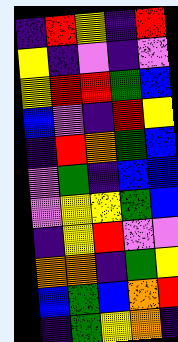[["indigo", "red", "yellow", "indigo", "red"], ["yellow", "indigo", "violet", "indigo", "violet"], ["yellow", "red", "red", "green", "blue"], ["blue", "violet", "indigo", "red", "yellow"], ["indigo", "red", "orange", "green", "blue"], ["violet", "green", "indigo", "blue", "blue"], ["violet", "yellow", "yellow", "green", "blue"], ["indigo", "yellow", "red", "violet", "violet"], ["orange", "orange", "indigo", "green", "yellow"], ["blue", "green", "blue", "orange", "red"], ["indigo", "green", "yellow", "orange", "indigo"]]